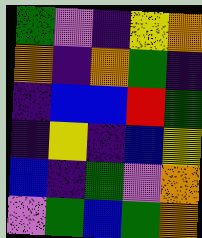[["green", "violet", "indigo", "yellow", "orange"], ["orange", "indigo", "orange", "green", "indigo"], ["indigo", "blue", "blue", "red", "green"], ["indigo", "yellow", "indigo", "blue", "yellow"], ["blue", "indigo", "green", "violet", "orange"], ["violet", "green", "blue", "green", "orange"]]